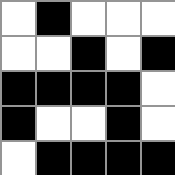[["white", "black", "white", "white", "white"], ["white", "white", "black", "white", "black"], ["black", "black", "black", "black", "white"], ["black", "white", "white", "black", "white"], ["white", "black", "black", "black", "black"]]